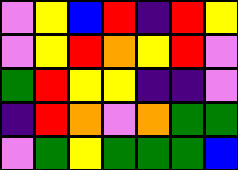[["violet", "yellow", "blue", "red", "indigo", "red", "yellow"], ["violet", "yellow", "red", "orange", "yellow", "red", "violet"], ["green", "red", "yellow", "yellow", "indigo", "indigo", "violet"], ["indigo", "red", "orange", "violet", "orange", "green", "green"], ["violet", "green", "yellow", "green", "green", "green", "blue"]]